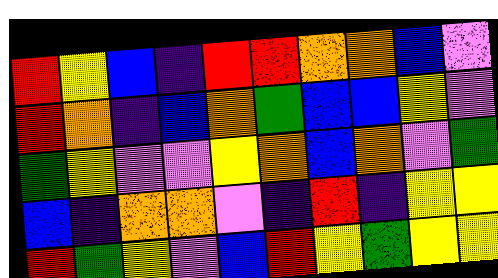[["red", "yellow", "blue", "indigo", "red", "red", "orange", "orange", "blue", "violet"], ["red", "orange", "indigo", "blue", "orange", "green", "blue", "blue", "yellow", "violet"], ["green", "yellow", "violet", "violet", "yellow", "orange", "blue", "orange", "violet", "green"], ["blue", "indigo", "orange", "orange", "violet", "indigo", "red", "indigo", "yellow", "yellow"], ["red", "green", "yellow", "violet", "blue", "red", "yellow", "green", "yellow", "yellow"]]